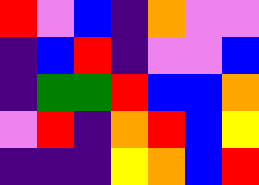[["red", "violet", "blue", "indigo", "orange", "violet", "violet"], ["indigo", "blue", "red", "indigo", "violet", "violet", "blue"], ["indigo", "green", "green", "red", "blue", "blue", "orange"], ["violet", "red", "indigo", "orange", "red", "blue", "yellow"], ["indigo", "indigo", "indigo", "yellow", "orange", "blue", "red"]]